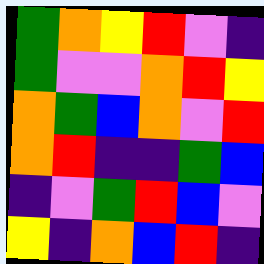[["green", "orange", "yellow", "red", "violet", "indigo"], ["green", "violet", "violet", "orange", "red", "yellow"], ["orange", "green", "blue", "orange", "violet", "red"], ["orange", "red", "indigo", "indigo", "green", "blue"], ["indigo", "violet", "green", "red", "blue", "violet"], ["yellow", "indigo", "orange", "blue", "red", "indigo"]]